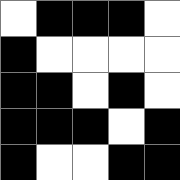[["white", "black", "black", "black", "white"], ["black", "white", "white", "white", "white"], ["black", "black", "white", "black", "white"], ["black", "black", "black", "white", "black"], ["black", "white", "white", "black", "black"]]